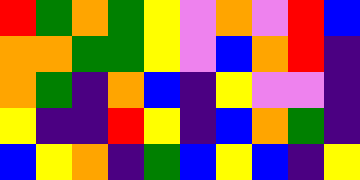[["red", "green", "orange", "green", "yellow", "violet", "orange", "violet", "red", "blue"], ["orange", "orange", "green", "green", "yellow", "violet", "blue", "orange", "red", "indigo"], ["orange", "green", "indigo", "orange", "blue", "indigo", "yellow", "violet", "violet", "indigo"], ["yellow", "indigo", "indigo", "red", "yellow", "indigo", "blue", "orange", "green", "indigo"], ["blue", "yellow", "orange", "indigo", "green", "blue", "yellow", "blue", "indigo", "yellow"]]